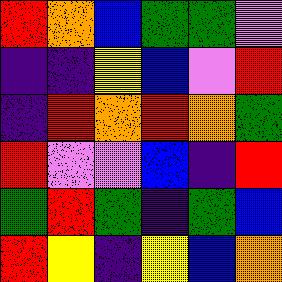[["red", "orange", "blue", "green", "green", "violet"], ["indigo", "indigo", "yellow", "blue", "violet", "red"], ["indigo", "red", "orange", "red", "orange", "green"], ["red", "violet", "violet", "blue", "indigo", "red"], ["green", "red", "green", "indigo", "green", "blue"], ["red", "yellow", "indigo", "yellow", "blue", "orange"]]